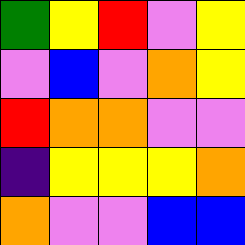[["green", "yellow", "red", "violet", "yellow"], ["violet", "blue", "violet", "orange", "yellow"], ["red", "orange", "orange", "violet", "violet"], ["indigo", "yellow", "yellow", "yellow", "orange"], ["orange", "violet", "violet", "blue", "blue"]]